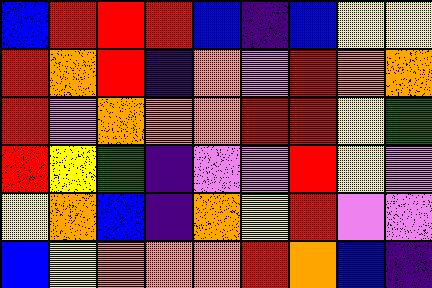[["blue", "red", "red", "red", "blue", "indigo", "blue", "yellow", "yellow"], ["red", "orange", "red", "indigo", "orange", "violet", "red", "orange", "orange"], ["red", "violet", "orange", "orange", "orange", "red", "red", "yellow", "green"], ["red", "yellow", "green", "indigo", "violet", "violet", "red", "yellow", "violet"], ["yellow", "orange", "blue", "indigo", "orange", "yellow", "red", "violet", "violet"], ["blue", "yellow", "orange", "orange", "orange", "red", "orange", "blue", "indigo"]]